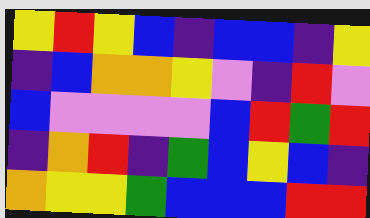[["yellow", "red", "yellow", "blue", "indigo", "blue", "blue", "indigo", "yellow"], ["indigo", "blue", "orange", "orange", "yellow", "violet", "indigo", "red", "violet"], ["blue", "violet", "violet", "violet", "violet", "blue", "red", "green", "red"], ["indigo", "orange", "red", "indigo", "green", "blue", "yellow", "blue", "indigo"], ["orange", "yellow", "yellow", "green", "blue", "blue", "blue", "red", "red"]]